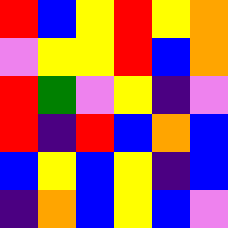[["red", "blue", "yellow", "red", "yellow", "orange"], ["violet", "yellow", "yellow", "red", "blue", "orange"], ["red", "green", "violet", "yellow", "indigo", "violet"], ["red", "indigo", "red", "blue", "orange", "blue"], ["blue", "yellow", "blue", "yellow", "indigo", "blue"], ["indigo", "orange", "blue", "yellow", "blue", "violet"]]